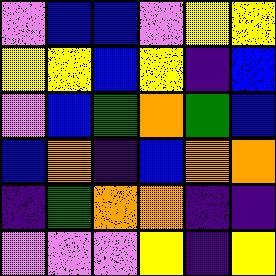[["violet", "blue", "blue", "violet", "yellow", "yellow"], ["yellow", "yellow", "blue", "yellow", "indigo", "blue"], ["violet", "blue", "green", "orange", "green", "blue"], ["blue", "orange", "indigo", "blue", "orange", "orange"], ["indigo", "green", "orange", "orange", "indigo", "indigo"], ["violet", "violet", "violet", "yellow", "indigo", "yellow"]]